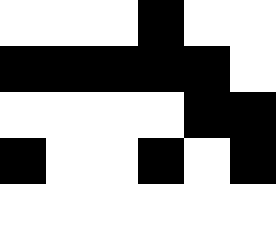[["white", "white", "white", "black", "white", "white"], ["black", "black", "black", "black", "black", "white"], ["white", "white", "white", "white", "black", "black"], ["black", "white", "white", "black", "white", "black"], ["white", "white", "white", "white", "white", "white"]]